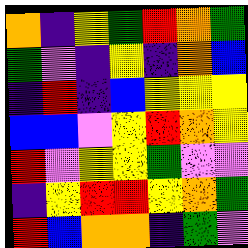[["orange", "indigo", "yellow", "green", "red", "orange", "green"], ["green", "violet", "indigo", "yellow", "indigo", "orange", "blue"], ["indigo", "red", "indigo", "blue", "yellow", "yellow", "yellow"], ["blue", "blue", "violet", "yellow", "red", "orange", "yellow"], ["red", "violet", "yellow", "yellow", "green", "violet", "violet"], ["indigo", "yellow", "red", "red", "yellow", "orange", "green"], ["red", "blue", "orange", "orange", "indigo", "green", "violet"]]